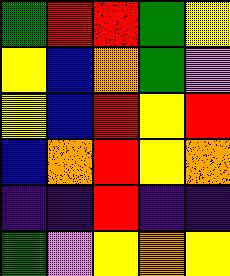[["green", "red", "red", "green", "yellow"], ["yellow", "blue", "orange", "green", "violet"], ["yellow", "blue", "red", "yellow", "red"], ["blue", "orange", "red", "yellow", "orange"], ["indigo", "indigo", "red", "indigo", "indigo"], ["green", "violet", "yellow", "orange", "yellow"]]